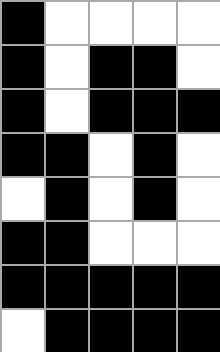[["black", "white", "white", "white", "white"], ["black", "white", "black", "black", "white"], ["black", "white", "black", "black", "black"], ["black", "black", "white", "black", "white"], ["white", "black", "white", "black", "white"], ["black", "black", "white", "white", "white"], ["black", "black", "black", "black", "black"], ["white", "black", "black", "black", "black"]]